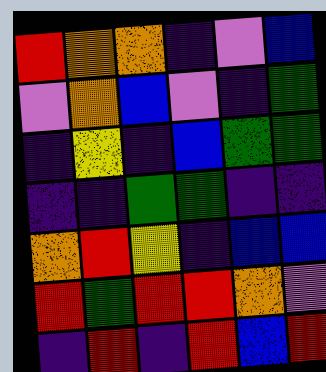[["red", "orange", "orange", "indigo", "violet", "blue"], ["violet", "orange", "blue", "violet", "indigo", "green"], ["indigo", "yellow", "indigo", "blue", "green", "green"], ["indigo", "indigo", "green", "green", "indigo", "indigo"], ["orange", "red", "yellow", "indigo", "blue", "blue"], ["red", "green", "red", "red", "orange", "violet"], ["indigo", "red", "indigo", "red", "blue", "red"]]